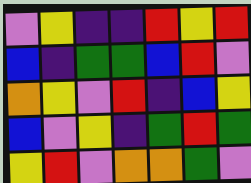[["violet", "yellow", "indigo", "indigo", "red", "yellow", "red"], ["blue", "indigo", "green", "green", "blue", "red", "violet"], ["orange", "yellow", "violet", "red", "indigo", "blue", "yellow"], ["blue", "violet", "yellow", "indigo", "green", "red", "green"], ["yellow", "red", "violet", "orange", "orange", "green", "violet"]]